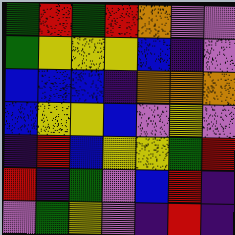[["green", "red", "green", "red", "orange", "violet", "violet"], ["green", "yellow", "yellow", "yellow", "blue", "indigo", "violet"], ["blue", "blue", "blue", "indigo", "orange", "orange", "orange"], ["blue", "yellow", "yellow", "blue", "violet", "yellow", "violet"], ["indigo", "red", "blue", "yellow", "yellow", "green", "red"], ["red", "indigo", "green", "violet", "blue", "red", "indigo"], ["violet", "green", "yellow", "violet", "indigo", "red", "indigo"]]